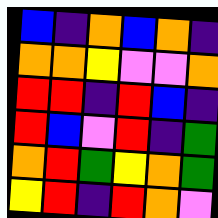[["blue", "indigo", "orange", "blue", "orange", "indigo"], ["orange", "orange", "yellow", "violet", "violet", "orange"], ["red", "red", "indigo", "red", "blue", "indigo"], ["red", "blue", "violet", "red", "indigo", "green"], ["orange", "red", "green", "yellow", "orange", "green"], ["yellow", "red", "indigo", "red", "orange", "violet"]]